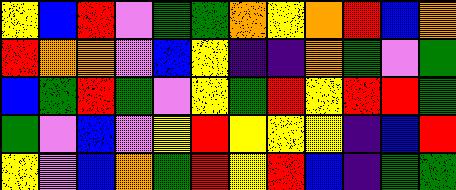[["yellow", "blue", "red", "violet", "green", "green", "orange", "yellow", "orange", "red", "blue", "orange"], ["red", "orange", "orange", "violet", "blue", "yellow", "indigo", "indigo", "orange", "green", "violet", "green"], ["blue", "green", "red", "green", "violet", "yellow", "green", "red", "yellow", "red", "red", "green"], ["green", "violet", "blue", "violet", "yellow", "red", "yellow", "yellow", "yellow", "indigo", "blue", "red"], ["yellow", "violet", "blue", "orange", "green", "red", "yellow", "red", "blue", "indigo", "green", "green"]]